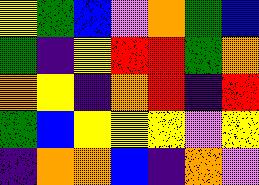[["yellow", "green", "blue", "violet", "orange", "green", "blue"], ["green", "indigo", "yellow", "red", "red", "green", "orange"], ["orange", "yellow", "indigo", "orange", "red", "indigo", "red"], ["green", "blue", "yellow", "yellow", "yellow", "violet", "yellow"], ["indigo", "orange", "orange", "blue", "indigo", "orange", "violet"]]